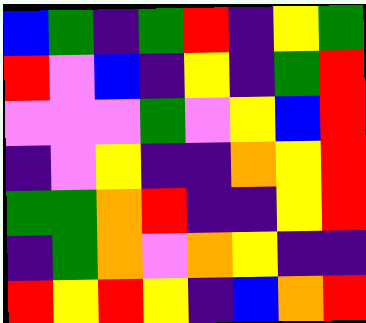[["blue", "green", "indigo", "green", "red", "indigo", "yellow", "green"], ["red", "violet", "blue", "indigo", "yellow", "indigo", "green", "red"], ["violet", "violet", "violet", "green", "violet", "yellow", "blue", "red"], ["indigo", "violet", "yellow", "indigo", "indigo", "orange", "yellow", "red"], ["green", "green", "orange", "red", "indigo", "indigo", "yellow", "red"], ["indigo", "green", "orange", "violet", "orange", "yellow", "indigo", "indigo"], ["red", "yellow", "red", "yellow", "indigo", "blue", "orange", "red"]]